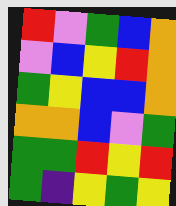[["red", "violet", "green", "blue", "orange"], ["violet", "blue", "yellow", "red", "orange"], ["green", "yellow", "blue", "blue", "orange"], ["orange", "orange", "blue", "violet", "green"], ["green", "green", "red", "yellow", "red"], ["green", "indigo", "yellow", "green", "yellow"]]